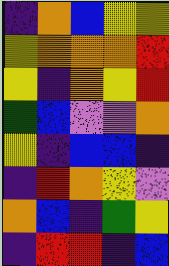[["indigo", "orange", "blue", "yellow", "yellow"], ["yellow", "orange", "orange", "orange", "red"], ["yellow", "indigo", "orange", "yellow", "red"], ["green", "blue", "violet", "violet", "orange"], ["yellow", "indigo", "blue", "blue", "indigo"], ["indigo", "red", "orange", "yellow", "violet"], ["orange", "blue", "indigo", "green", "yellow"], ["indigo", "red", "red", "indigo", "blue"]]